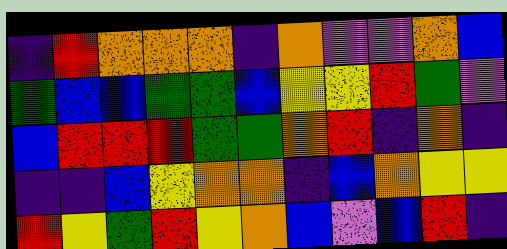[["indigo", "red", "orange", "orange", "orange", "indigo", "orange", "violet", "violet", "orange", "blue"], ["green", "blue", "blue", "green", "green", "blue", "yellow", "yellow", "red", "green", "violet"], ["blue", "red", "red", "red", "green", "green", "orange", "red", "indigo", "orange", "indigo"], ["indigo", "indigo", "blue", "yellow", "orange", "orange", "indigo", "blue", "orange", "yellow", "yellow"], ["red", "yellow", "green", "red", "yellow", "orange", "blue", "violet", "blue", "red", "indigo"]]